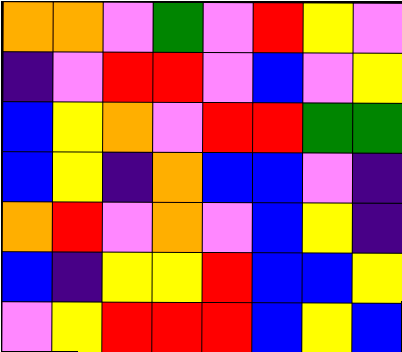[["orange", "orange", "violet", "green", "violet", "red", "yellow", "violet"], ["indigo", "violet", "red", "red", "violet", "blue", "violet", "yellow"], ["blue", "yellow", "orange", "violet", "red", "red", "green", "green"], ["blue", "yellow", "indigo", "orange", "blue", "blue", "violet", "indigo"], ["orange", "red", "violet", "orange", "violet", "blue", "yellow", "indigo"], ["blue", "indigo", "yellow", "yellow", "red", "blue", "blue", "yellow"], ["violet", "yellow", "red", "red", "red", "blue", "yellow", "blue"]]